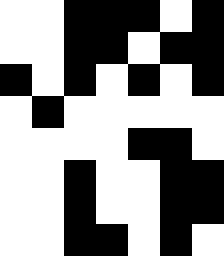[["white", "white", "black", "black", "black", "white", "black"], ["white", "white", "black", "black", "white", "black", "black"], ["black", "white", "black", "white", "black", "white", "black"], ["white", "black", "white", "white", "white", "white", "white"], ["white", "white", "white", "white", "black", "black", "white"], ["white", "white", "black", "white", "white", "black", "black"], ["white", "white", "black", "white", "white", "black", "black"], ["white", "white", "black", "black", "white", "black", "white"]]